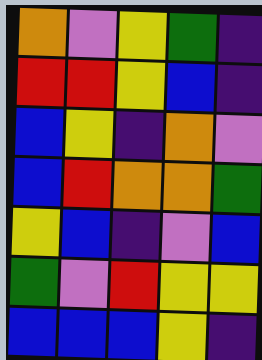[["orange", "violet", "yellow", "green", "indigo"], ["red", "red", "yellow", "blue", "indigo"], ["blue", "yellow", "indigo", "orange", "violet"], ["blue", "red", "orange", "orange", "green"], ["yellow", "blue", "indigo", "violet", "blue"], ["green", "violet", "red", "yellow", "yellow"], ["blue", "blue", "blue", "yellow", "indigo"]]